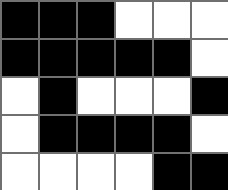[["black", "black", "black", "white", "white", "white"], ["black", "black", "black", "black", "black", "white"], ["white", "black", "white", "white", "white", "black"], ["white", "black", "black", "black", "black", "white"], ["white", "white", "white", "white", "black", "black"]]